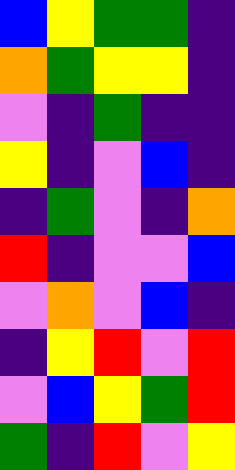[["blue", "yellow", "green", "green", "indigo"], ["orange", "green", "yellow", "yellow", "indigo"], ["violet", "indigo", "green", "indigo", "indigo"], ["yellow", "indigo", "violet", "blue", "indigo"], ["indigo", "green", "violet", "indigo", "orange"], ["red", "indigo", "violet", "violet", "blue"], ["violet", "orange", "violet", "blue", "indigo"], ["indigo", "yellow", "red", "violet", "red"], ["violet", "blue", "yellow", "green", "red"], ["green", "indigo", "red", "violet", "yellow"]]